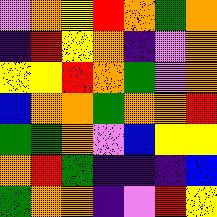[["violet", "orange", "yellow", "red", "orange", "green", "orange"], ["indigo", "red", "yellow", "orange", "indigo", "violet", "orange"], ["yellow", "yellow", "red", "orange", "green", "violet", "orange"], ["blue", "orange", "orange", "green", "orange", "orange", "red"], ["green", "green", "orange", "violet", "blue", "yellow", "yellow"], ["orange", "red", "green", "indigo", "indigo", "indigo", "blue"], ["green", "orange", "orange", "indigo", "violet", "red", "yellow"]]